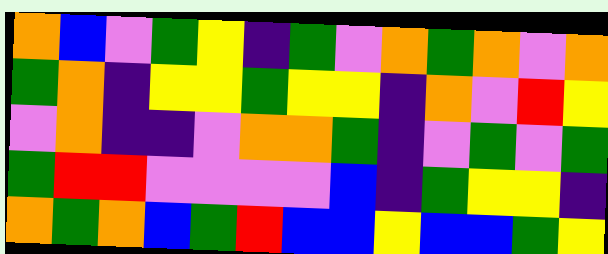[["orange", "blue", "violet", "green", "yellow", "indigo", "green", "violet", "orange", "green", "orange", "violet", "orange"], ["green", "orange", "indigo", "yellow", "yellow", "green", "yellow", "yellow", "indigo", "orange", "violet", "red", "yellow"], ["violet", "orange", "indigo", "indigo", "violet", "orange", "orange", "green", "indigo", "violet", "green", "violet", "green"], ["green", "red", "red", "violet", "violet", "violet", "violet", "blue", "indigo", "green", "yellow", "yellow", "indigo"], ["orange", "green", "orange", "blue", "green", "red", "blue", "blue", "yellow", "blue", "blue", "green", "yellow"]]